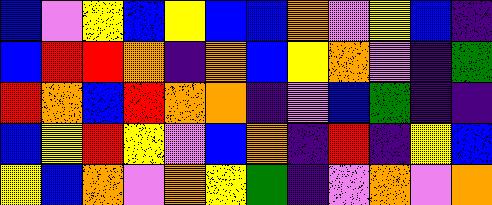[["blue", "violet", "yellow", "blue", "yellow", "blue", "blue", "orange", "violet", "yellow", "blue", "indigo"], ["blue", "red", "red", "orange", "indigo", "orange", "blue", "yellow", "orange", "violet", "indigo", "green"], ["red", "orange", "blue", "red", "orange", "orange", "indigo", "violet", "blue", "green", "indigo", "indigo"], ["blue", "yellow", "red", "yellow", "violet", "blue", "orange", "indigo", "red", "indigo", "yellow", "blue"], ["yellow", "blue", "orange", "violet", "orange", "yellow", "green", "indigo", "violet", "orange", "violet", "orange"]]